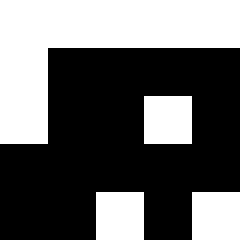[["white", "white", "white", "white", "white"], ["white", "black", "black", "black", "black"], ["white", "black", "black", "white", "black"], ["black", "black", "black", "black", "black"], ["black", "black", "white", "black", "white"]]